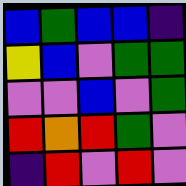[["blue", "green", "blue", "blue", "indigo"], ["yellow", "blue", "violet", "green", "green"], ["violet", "violet", "blue", "violet", "green"], ["red", "orange", "red", "green", "violet"], ["indigo", "red", "violet", "red", "violet"]]